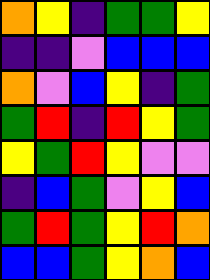[["orange", "yellow", "indigo", "green", "green", "yellow"], ["indigo", "indigo", "violet", "blue", "blue", "blue"], ["orange", "violet", "blue", "yellow", "indigo", "green"], ["green", "red", "indigo", "red", "yellow", "green"], ["yellow", "green", "red", "yellow", "violet", "violet"], ["indigo", "blue", "green", "violet", "yellow", "blue"], ["green", "red", "green", "yellow", "red", "orange"], ["blue", "blue", "green", "yellow", "orange", "blue"]]